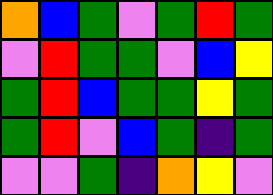[["orange", "blue", "green", "violet", "green", "red", "green"], ["violet", "red", "green", "green", "violet", "blue", "yellow"], ["green", "red", "blue", "green", "green", "yellow", "green"], ["green", "red", "violet", "blue", "green", "indigo", "green"], ["violet", "violet", "green", "indigo", "orange", "yellow", "violet"]]